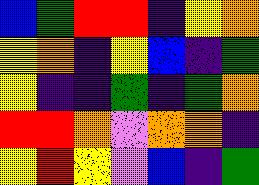[["blue", "green", "red", "red", "indigo", "yellow", "orange"], ["yellow", "orange", "indigo", "yellow", "blue", "indigo", "green"], ["yellow", "indigo", "indigo", "green", "indigo", "green", "orange"], ["red", "red", "orange", "violet", "orange", "orange", "indigo"], ["yellow", "red", "yellow", "violet", "blue", "indigo", "green"]]